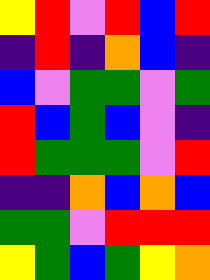[["yellow", "red", "violet", "red", "blue", "red"], ["indigo", "red", "indigo", "orange", "blue", "indigo"], ["blue", "violet", "green", "green", "violet", "green"], ["red", "blue", "green", "blue", "violet", "indigo"], ["red", "green", "green", "green", "violet", "red"], ["indigo", "indigo", "orange", "blue", "orange", "blue"], ["green", "green", "violet", "red", "red", "red"], ["yellow", "green", "blue", "green", "yellow", "orange"]]